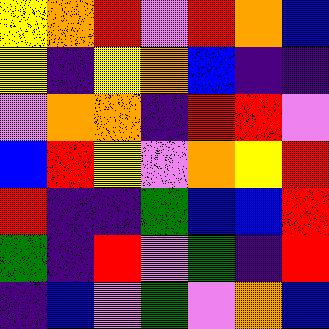[["yellow", "orange", "red", "violet", "red", "orange", "blue"], ["yellow", "indigo", "yellow", "orange", "blue", "indigo", "indigo"], ["violet", "orange", "orange", "indigo", "red", "red", "violet"], ["blue", "red", "yellow", "violet", "orange", "yellow", "red"], ["red", "indigo", "indigo", "green", "blue", "blue", "red"], ["green", "indigo", "red", "violet", "green", "indigo", "red"], ["indigo", "blue", "violet", "green", "violet", "orange", "blue"]]